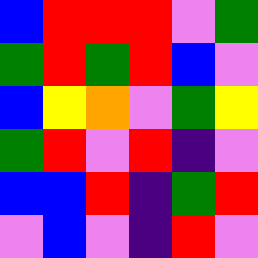[["blue", "red", "red", "red", "violet", "green"], ["green", "red", "green", "red", "blue", "violet"], ["blue", "yellow", "orange", "violet", "green", "yellow"], ["green", "red", "violet", "red", "indigo", "violet"], ["blue", "blue", "red", "indigo", "green", "red"], ["violet", "blue", "violet", "indigo", "red", "violet"]]